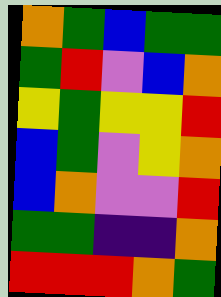[["orange", "green", "blue", "green", "green"], ["green", "red", "violet", "blue", "orange"], ["yellow", "green", "yellow", "yellow", "red"], ["blue", "green", "violet", "yellow", "orange"], ["blue", "orange", "violet", "violet", "red"], ["green", "green", "indigo", "indigo", "orange"], ["red", "red", "red", "orange", "green"]]